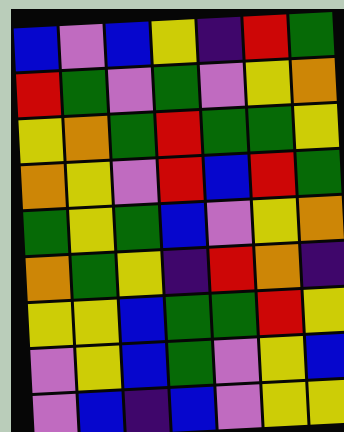[["blue", "violet", "blue", "yellow", "indigo", "red", "green"], ["red", "green", "violet", "green", "violet", "yellow", "orange"], ["yellow", "orange", "green", "red", "green", "green", "yellow"], ["orange", "yellow", "violet", "red", "blue", "red", "green"], ["green", "yellow", "green", "blue", "violet", "yellow", "orange"], ["orange", "green", "yellow", "indigo", "red", "orange", "indigo"], ["yellow", "yellow", "blue", "green", "green", "red", "yellow"], ["violet", "yellow", "blue", "green", "violet", "yellow", "blue"], ["violet", "blue", "indigo", "blue", "violet", "yellow", "yellow"]]